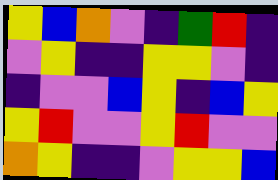[["yellow", "blue", "orange", "violet", "indigo", "green", "red", "indigo"], ["violet", "yellow", "indigo", "indigo", "yellow", "yellow", "violet", "indigo"], ["indigo", "violet", "violet", "blue", "yellow", "indigo", "blue", "yellow"], ["yellow", "red", "violet", "violet", "yellow", "red", "violet", "violet"], ["orange", "yellow", "indigo", "indigo", "violet", "yellow", "yellow", "blue"]]